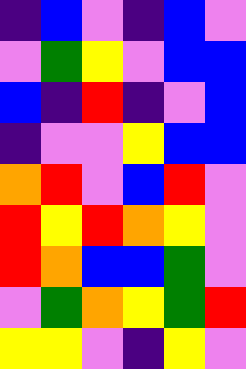[["indigo", "blue", "violet", "indigo", "blue", "violet"], ["violet", "green", "yellow", "violet", "blue", "blue"], ["blue", "indigo", "red", "indigo", "violet", "blue"], ["indigo", "violet", "violet", "yellow", "blue", "blue"], ["orange", "red", "violet", "blue", "red", "violet"], ["red", "yellow", "red", "orange", "yellow", "violet"], ["red", "orange", "blue", "blue", "green", "violet"], ["violet", "green", "orange", "yellow", "green", "red"], ["yellow", "yellow", "violet", "indigo", "yellow", "violet"]]